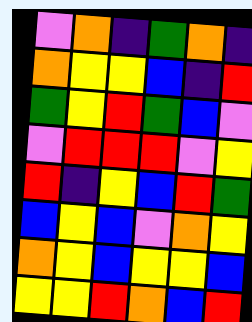[["violet", "orange", "indigo", "green", "orange", "indigo"], ["orange", "yellow", "yellow", "blue", "indigo", "red"], ["green", "yellow", "red", "green", "blue", "violet"], ["violet", "red", "red", "red", "violet", "yellow"], ["red", "indigo", "yellow", "blue", "red", "green"], ["blue", "yellow", "blue", "violet", "orange", "yellow"], ["orange", "yellow", "blue", "yellow", "yellow", "blue"], ["yellow", "yellow", "red", "orange", "blue", "red"]]